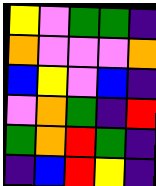[["yellow", "violet", "green", "green", "indigo"], ["orange", "violet", "violet", "violet", "orange"], ["blue", "yellow", "violet", "blue", "indigo"], ["violet", "orange", "green", "indigo", "red"], ["green", "orange", "red", "green", "indigo"], ["indigo", "blue", "red", "yellow", "indigo"]]